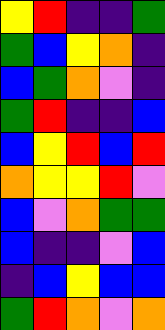[["yellow", "red", "indigo", "indigo", "green"], ["green", "blue", "yellow", "orange", "indigo"], ["blue", "green", "orange", "violet", "indigo"], ["green", "red", "indigo", "indigo", "blue"], ["blue", "yellow", "red", "blue", "red"], ["orange", "yellow", "yellow", "red", "violet"], ["blue", "violet", "orange", "green", "green"], ["blue", "indigo", "indigo", "violet", "blue"], ["indigo", "blue", "yellow", "blue", "blue"], ["green", "red", "orange", "violet", "orange"]]